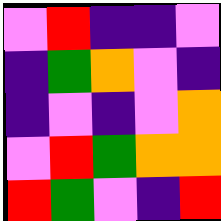[["violet", "red", "indigo", "indigo", "violet"], ["indigo", "green", "orange", "violet", "indigo"], ["indigo", "violet", "indigo", "violet", "orange"], ["violet", "red", "green", "orange", "orange"], ["red", "green", "violet", "indigo", "red"]]